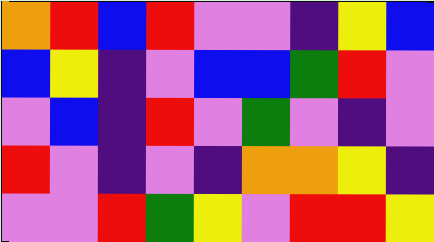[["orange", "red", "blue", "red", "violet", "violet", "indigo", "yellow", "blue"], ["blue", "yellow", "indigo", "violet", "blue", "blue", "green", "red", "violet"], ["violet", "blue", "indigo", "red", "violet", "green", "violet", "indigo", "violet"], ["red", "violet", "indigo", "violet", "indigo", "orange", "orange", "yellow", "indigo"], ["violet", "violet", "red", "green", "yellow", "violet", "red", "red", "yellow"]]